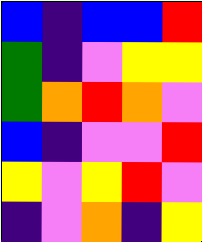[["blue", "indigo", "blue", "blue", "red"], ["green", "indigo", "violet", "yellow", "yellow"], ["green", "orange", "red", "orange", "violet"], ["blue", "indigo", "violet", "violet", "red"], ["yellow", "violet", "yellow", "red", "violet"], ["indigo", "violet", "orange", "indigo", "yellow"]]